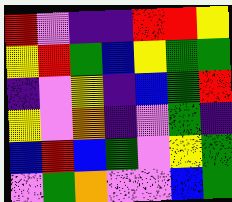[["red", "violet", "indigo", "indigo", "red", "red", "yellow"], ["yellow", "red", "green", "blue", "yellow", "green", "green"], ["indigo", "violet", "yellow", "indigo", "blue", "green", "red"], ["yellow", "violet", "orange", "indigo", "violet", "green", "indigo"], ["blue", "red", "blue", "green", "violet", "yellow", "green"], ["violet", "green", "orange", "violet", "violet", "blue", "green"]]